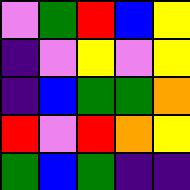[["violet", "green", "red", "blue", "yellow"], ["indigo", "violet", "yellow", "violet", "yellow"], ["indigo", "blue", "green", "green", "orange"], ["red", "violet", "red", "orange", "yellow"], ["green", "blue", "green", "indigo", "indigo"]]